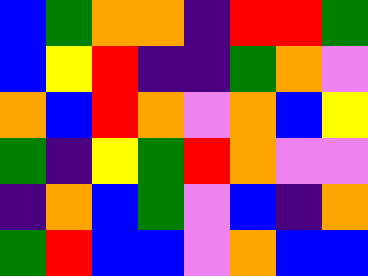[["blue", "green", "orange", "orange", "indigo", "red", "red", "green"], ["blue", "yellow", "red", "indigo", "indigo", "green", "orange", "violet"], ["orange", "blue", "red", "orange", "violet", "orange", "blue", "yellow"], ["green", "indigo", "yellow", "green", "red", "orange", "violet", "violet"], ["indigo", "orange", "blue", "green", "violet", "blue", "indigo", "orange"], ["green", "red", "blue", "blue", "violet", "orange", "blue", "blue"]]